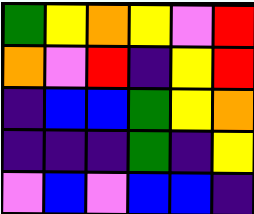[["green", "yellow", "orange", "yellow", "violet", "red"], ["orange", "violet", "red", "indigo", "yellow", "red"], ["indigo", "blue", "blue", "green", "yellow", "orange"], ["indigo", "indigo", "indigo", "green", "indigo", "yellow"], ["violet", "blue", "violet", "blue", "blue", "indigo"]]